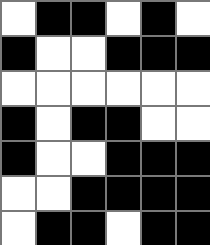[["white", "black", "black", "white", "black", "white"], ["black", "white", "white", "black", "black", "black"], ["white", "white", "white", "white", "white", "white"], ["black", "white", "black", "black", "white", "white"], ["black", "white", "white", "black", "black", "black"], ["white", "white", "black", "black", "black", "black"], ["white", "black", "black", "white", "black", "black"]]